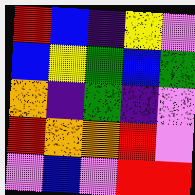[["red", "blue", "indigo", "yellow", "violet"], ["blue", "yellow", "green", "blue", "green"], ["orange", "indigo", "green", "indigo", "violet"], ["red", "orange", "orange", "red", "violet"], ["violet", "blue", "violet", "red", "red"]]